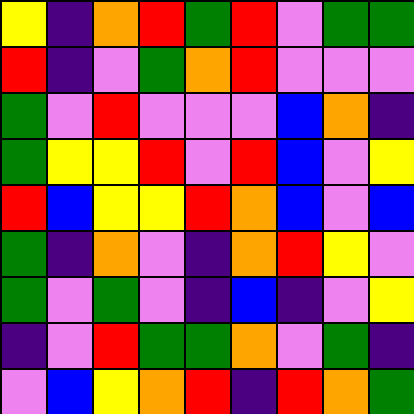[["yellow", "indigo", "orange", "red", "green", "red", "violet", "green", "green"], ["red", "indigo", "violet", "green", "orange", "red", "violet", "violet", "violet"], ["green", "violet", "red", "violet", "violet", "violet", "blue", "orange", "indigo"], ["green", "yellow", "yellow", "red", "violet", "red", "blue", "violet", "yellow"], ["red", "blue", "yellow", "yellow", "red", "orange", "blue", "violet", "blue"], ["green", "indigo", "orange", "violet", "indigo", "orange", "red", "yellow", "violet"], ["green", "violet", "green", "violet", "indigo", "blue", "indigo", "violet", "yellow"], ["indigo", "violet", "red", "green", "green", "orange", "violet", "green", "indigo"], ["violet", "blue", "yellow", "orange", "red", "indigo", "red", "orange", "green"]]